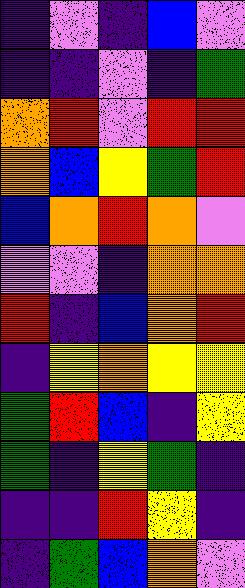[["indigo", "violet", "indigo", "blue", "violet"], ["indigo", "indigo", "violet", "indigo", "green"], ["orange", "red", "violet", "red", "red"], ["orange", "blue", "yellow", "green", "red"], ["blue", "orange", "red", "orange", "violet"], ["violet", "violet", "indigo", "orange", "orange"], ["red", "indigo", "blue", "orange", "red"], ["indigo", "yellow", "orange", "yellow", "yellow"], ["green", "red", "blue", "indigo", "yellow"], ["green", "indigo", "yellow", "green", "indigo"], ["indigo", "indigo", "red", "yellow", "indigo"], ["indigo", "green", "blue", "orange", "violet"]]